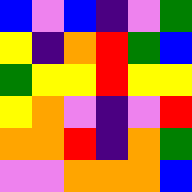[["blue", "violet", "blue", "indigo", "violet", "green"], ["yellow", "indigo", "orange", "red", "green", "blue"], ["green", "yellow", "yellow", "red", "yellow", "yellow"], ["yellow", "orange", "violet", "indigo", "violet", "red"], ["orange", "orange", "red", "indigo", "orange", "green"], ["violet", "violet", "orange", "orange", "orange", "blue"]]